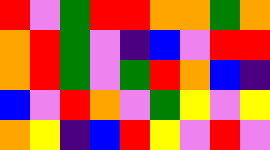[["red", "violet", "green", "red", "red", "orange", "orange", "green", "orange"], ["orange", "red", "green", "violet", "indigo", "blue", "violet", "red", "red"], ["orange", "red", "green", "violet", "green", "red", "orange", "blue", "indigo"], ["blue", "violet", "red", "orange", "violet", "green", "yellow", "violet", "yellow"], ["orange", "yellow", "indigo", "blue", "red", "yellow", "violet", "red", "violet"]]